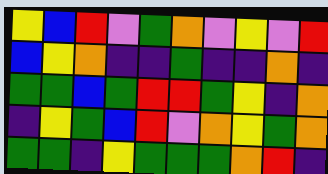[["yellow", "blue", "red", "violet", "green", "orange", "violet", "yellow", "violet", "red"], ["blue", "yellow", "orange", "indigo", "indigo", "green", "indigo", "indigo", "orange", "indigo"], ["green", "green", "blue", "green", "red", "red", "green", "yellow", "indigo", "orange"], ["indigo", "yellow", "green", "blue", "red", "violet", "orange", "yellow", "green", "orange"], ["green", "green", "indigo", "yellow", "green", "green", "green", "orange", "red", "indigo"]]